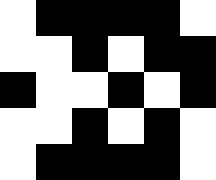[["white", "black", "black", "black", "black", "white"], ["white", "white", "black", "white", "black", "black"], ["black", "white", "white", "black", "white", "black"], ["white", "white", "black", "white", "black", "white"], ["white", "black", "black", "black", "black", "white"]]